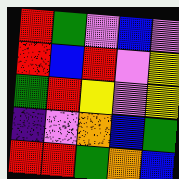[["red", "green", "violet", "blue", "violet"], ["red", "blue", "red", "violet", "yellow"], ["green", "red", "yellow", "violet", "yellow"], ["indigo", "violet", "orange", "blue", "green"], ["red", "red", "green", "orange", "blue"]]